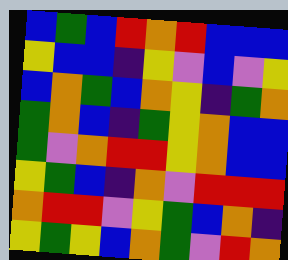[["blue", "green", "blue", "red", "orange", "red", "blue", "blue", "blue"], ["yellow", "blue", "blue", "indigo", "yellow", "violet", "blue", "violet", "yellow"], ["blue", "orange", "green", "blue", "orange", "yellow", "indigo", "green", "orange"], ["green", "orange", "blue", "indigo", "green", "yellow", "orange", "blue", "blue"], ["green", "violet", "orange", "red", "red", "yellow", "orange", "blue", "blue"], ["yellow", "green", "blue", "indigo", "orange", "violet", "red", "red", "red"], ["orange", "red", "red", "violet", "yellow", "green", "blue", "orange", "indigo"], ["yellow", "green", "yellow", "blue", "orange", "green", "violet", "red", "orange"]]